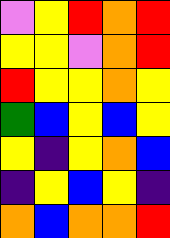[["violet", "yellow", "red", "orange", "red"], ["yellow", "yellow", "violet", "orange", "red"], ["red", "yellow", "yellow", "orange", "yellow"], ["green", "blue", "yellow", "blue", "yellow"], ["yellow", "indigo", "yellow", "orange", "blue"], ["indigo", "yellow", "blue", "yellow", "indigo"], ["orange", "blue", "orange", "orange", "red"]]